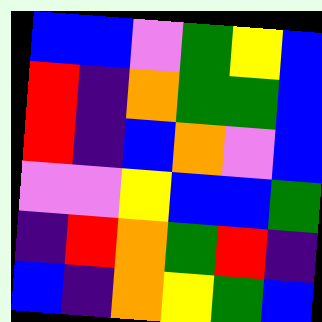[["blue", "blue", "violet", "green", "yellow", "blue"], ["red", "indigo", "orange", "green", "green", "blue"], ["red", "indigo", "blue", "orange", "violet", "blue"], ["violet", "violet", "yellow", "blue", "blue", "green"], ["indigo", "red", "orange", "green", "red", "indigo"], ["blue", "indigo", "orange", "yellow", "green", "blue"]]